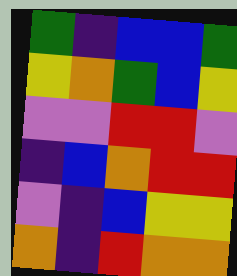[["green", "indigo", "blue", "blue", "green"], ["yellow", "orange", "green", "blue", "yellow"], ["violet", "violet", "red", "red", "violet"], ["indigo", "blue", "orange", "red", "red"], ["violet", "indigo", "blue", "yellow", "yellow"], ["orange", "indigo", "red", "orange", "orange"]]